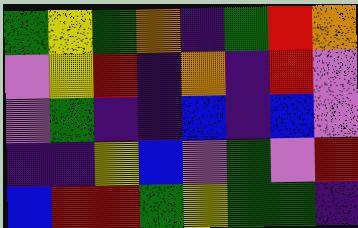[["green", "yellow", "green", "orange", "indigo", "green", "red", "orange"], ["violet", "yellow", "red", "indigo", "orange", "indigo", "red", "violet"], ["violet", "green", "indigo", "indigo", "blue", "indigo", "blue", "violet"], ["indigo", "indigo", "yellow", "blue", "violet", "green", "violet", "red"], ["blue", "red", "red", "green", "yellow", "green", "green", "indigo"]]